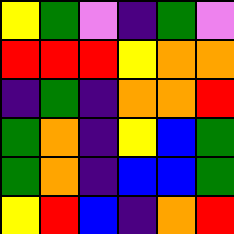[["yellow", "green", "violet", "indigo", "green", "violet"], ["red", "red", "red", "yellow", "orange", "orange"], ["indigo", "green", "indigo", "orange", "orange", "red"], ["green", "orange", "indigo", "yellow", "blue", "green"], ["green", "orange", "indigo", "blue", "blue", "green"], ["yellow", "red", "blue", "indigo", "orange", "red"]]